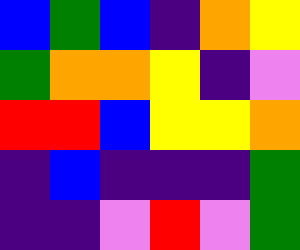[["blue", "green", "blue", "indigo", "orange", "yellow"], ["green", "orange", "orange", "yellow", "indigo", "violet"], ["red", "red", "blue", "yellow", "yellow", "orange"], ["indigo", "blue", "indigo", "indigo", "indigo", "green"], ["indigo", "indigo", "violet", "red", "violet", "green"]]